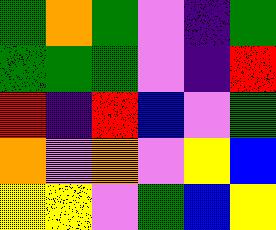[["green", "orange", "green", "violet", "indigo", "green"], ["green", "green", "green", "violet", "indigo", "red"], ["red", "indigo", "red", "blue", "violet", "green"], ["orange", "violet", "orange", "violet", "yellow", "blue"], ["yellow", "yellow", "violet", "green", "blue", "yellow"]]